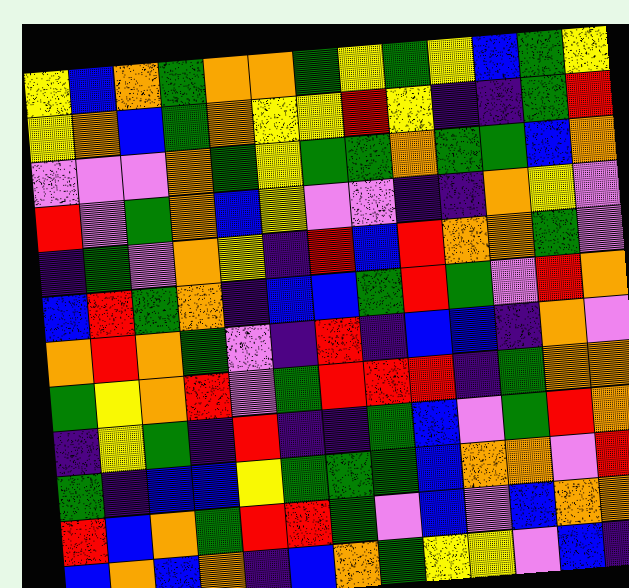[["yellow", "blue", "orange", "green", "orange", "orange", "green", "yellow", "green", "yellow", "blue", "green", "yellow"], ["yellow", "orange", "blue", "green", "orange", "yellow", "yellow", "red", "yellow", "indigo", "indigo", "green", "red"], ["violet", "violet", "violet", "orange", "green", "yellow", "green", "green", "orange", "green", "green", "blue", "orange"], ["red", "violet", "green", "orange", "blue", "yellow", "violet", "violet", "indigo", "indigo", "orange", "yellow", "violet"], ["indigo", "green", "violet", "orange", "yellow", "indigo", "red", "blue", "red", "orange", "orange", "green", "violet"], ["blue", "red", "green", "orange", "indigo", "blue", "blue", "green", "red", "green", "violet", "red", "orange"], ["orange", "red", "orange", "green", "violet", "indigo", "red", "indigo", "blue", "blue", "indigo", "orange", "violet"], ["green", "yellow", "orange", "red", "violet", "green", "red", "red", "red", "indigo", "green", "orange", "orange"], ["indigo", "yellow", "green", "indigo", "red", "indigo", "indigo", "green", "blue", "violet", "green", "red", "orange"], ["green", "indigo", "blue", "blue", "yellow", "green", "green", "green", "blue", "orange", "orange", "violet", "red"], ["red", "blue", "orange", "green", "red", "red", "green", "violet", "blue", "violet", "blue", "orange", "orange"], ["blue", "orange", "blue", "orange", "indigo", "blue", "orange", "green", "yellow", "yellow", "violet", "blue", "indigo"]]